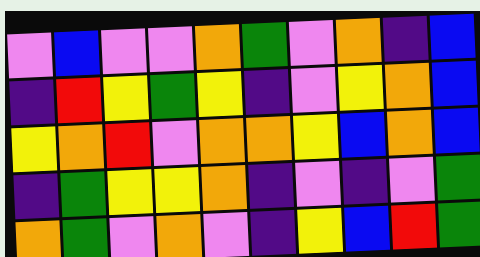[["violet", "blue", "violet", "violet", "orange", "green", "violet", "orange", "indigo", "blue"], ["indigo", "red", "yellow", "green", "yellow", "indigo", "violet", "yellow", "orange", "blue"], ["yellow", "orange", "red", "violet", "orange", "orange", "yellow", "blue", "orange", "blue"], ["indigo", "green", "yellow", "yellow", "orange", "indigo", "violet", "indigo", "violet", "green"], ["orange", "green", "violet", "orange", "violet", "indigo", "yellow", "blue", "red", "green"]]